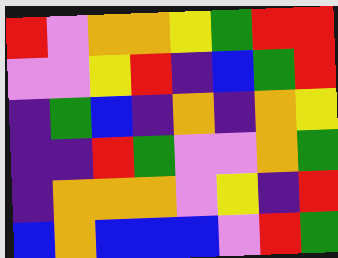[["red", "violet", "orange", "orange", "yellow", "green", "red", "red"], ["violet", "violet", "yellow", "red", "indigo", "blue", "green", "red"], ["indigo", "green", "blue", "indigo", "orange", "indigo", "orange", "yellow"], ["indigo", "indigo", "red", "green", "violet", "violet", "orange", "green"], ["indigo", "orange", "orange", "orange", "violet", "yellow", "indigo", "red"], ["blue", "orange", "blue", "blue", "blue", "violet", "red", "green"]]